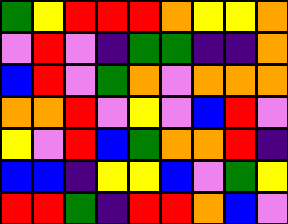[["green", "yellow", "red", "red", "red", "orange", "yellow", "yellow", "orange"], ["violet", "red", "violet", "indigo", "green", "green", "indigo", "indigo", "orange"], ["blue", "red", "violet", "green", "orange", "violet", "orange", "orange", "orange"], ["orange", "orange", "red", "violet", "yellow", "violet", "blue", "red", "violet"], ["yellow", "violet", "red", "blue", "green", "orange", "orange", "red", "indigo"], ["blue", "blue", "indigo", "yellow", "yellow", "blue", "violet", "green", "yellow"], ["red", "red", "green", "indigo", "red", "red", "orange", "blue", "violet"]]